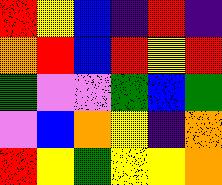[["red", "yellow", "blue", "indigo", "red", "indigo"], ["orange", "red", "blue", "red", "yellow", "red"], ["green", "violet", "violet", "green", "blue", "green"], ["violet", "blue", "orange", "yellow", "indigo", "orange"], ["red", "yellow", "green", "yellow", "yellow", "orange"]]